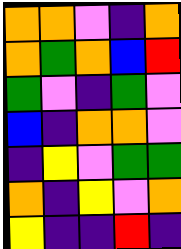[["orange", "orange", "violet", "indigo", "orange"], ["orange", "green", "orange", "blue", "red"], ["green", "violet", "indigo", "green", "violet"], ["blue", "indigo", "orange", "orange", "violet"], ["indigo", "yellow", "violet", "green", "green"], ["orange", "indigo", "yellow", "violet", "orange"], ["yellow", "indigo", "indigo", "red", "indigo"]]